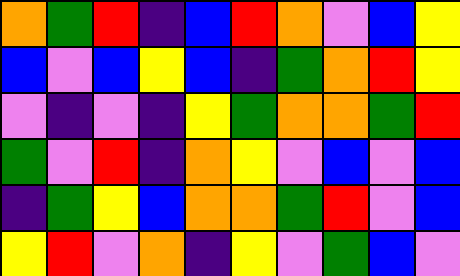[["orange", "green", "red", "indigo", "blue", "red", "orange", "violet", "blue", "yellow"], ["blue", "violet", "blue", "yellow", "blue", "indigo", "green", "orange", "red", "yellow"], ["violet", "indigo", "violet", "indigo", "yellow", "green", "orange", "orange", "green", "red"], ["green", "violet", "red", "indigo", "orange", "yellow", "violet", "blue", "violet", "blue"], ["indigo", "green", "yellow", "blue", "orange", "orange", "green", "red", "violet", "blue"], ["yellow", "red", "violet", "orange", "indigo", "yellow", "violet", "green", "blue", "violet"]]